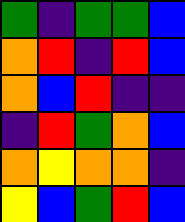[["green", "indigo", "green", "green", "blue"], ["orange", "red", "indigo", "red", "blue"], ["orange", "blue", "red", "indigo", "indigo"], ["indigo", "red", "green", "orange", "blue"], ["orange", "yellow", "orange", "orange", "indigo"], ["yellow", "blue", "green", "red", "blue"]]